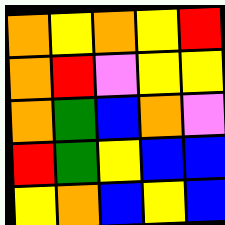[["orange", "yellow", "orange", "yellow", "red"], ["orange", "red", "violet", "yellow", "yellow"], ["orange", "green", "blue", "orange", "violet"], ["red", "green", "yellow", "blue", "blue"], ["yellow", "orange", "blue", "yellow", "blue"]]